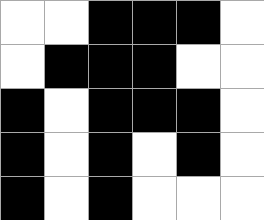[["white", "white", "black", "black", "black", "white"], ["white", "black", "black", "black", "white", "white"], ["black", "white", "black", "black", "black", "white"], ["black", "white", "black", "white", "black", "white"], ["black", "white", "black", "white", "white", "white"]]